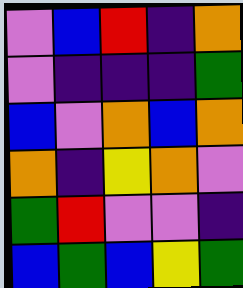[["violet", "blue", "red", "indigo", "orange"], ["violet", "indigo", "indigo", "indigo", "green"], ["blue", "violet", "orange", "blue", "orange"], ["orange", "indigo", "yellow", "orange", "violet"], ["green", "red", "violet", "violet", "indigo"], ["blue", "green", "blue", "yellow", "green"]]